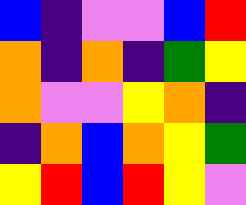[["blue", "indigo", "violet", "violet", "blue", "red"], ["orange", "indigo", "orange", "indigo", "green", "yellow"], ["orange", "violet", "violet", "yellow", "orange", "indigo"], ["indigo", "orange", "blue", "orange", "yellow", "green"], ["yellow", "red", "blue", "red", "yellow", "violet"]]